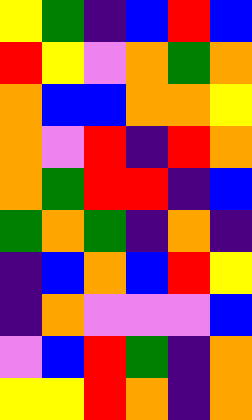[["yellow", "green", "indigo", "blue", "red", "blue"], ["red", "yellow", "violet", "orange", "green", "orange"], ["orange", "blue", "blue", "orange", "orange", "yellow"], ["orange", "violet", "red", "indigo", "red", "orange"], ["orange", "green", "red", "red", "indigo", "blue"], ["green", "orange", "green", "indigo", "orange", "indigo"], ["indigo", "blue", "orange", "blue", "red", "yellow"], ["indigo", "orange", "violet", "violet", "violet", "blue"], ["violet", "blue", "red", "green", "indigo", "orange"], ["yellow", "yellow", "red", "orange", "indigo", "orange"]]